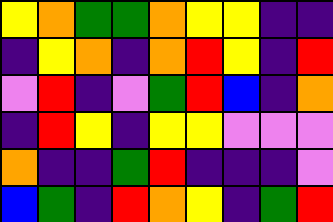[["yellow", "orange", "green", "green", "orange", "yellow", "yellow", "indigo", "indigo"], ["indigo", "yellow", "orange", "indigo", "orange", "red", "yellow", "indigo", "red"], ["violet", "red", "indigo", "violet", "green", "red", "blue", "indigo", "orange"], ["indigo", "red", "yellow", "indigo", "yellow", "yellow", "violet", "violet", "violet"], ["orange", "indigo", "indigo", "green", "red", "indigo", "indigo", "indigo", "violet"], ["blue", "green", "indigo", "red", "orange", "yellow", "indigo", "green", "red"]]